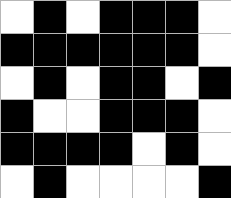[["white", "black", "white", "black", "black", "black", "white"], ["black", "black", "black", "black", "black", "black", "white"], ["white", "black", "white", "black", "black", "white", "black"], ["black", "white", "white", "black", "black", "black", "white"], ["black", "black", "black", "black", "white", "black", "white"], ["white", "black", "white", "white", "white", "white", "black"]]